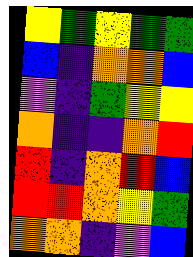[["yellow", "green", "yellow", "green", "green"], ["blue", "indigo", "orange", "orange", "blue"], ["violet", "indigo", "green", "yellow", "yellow"], ["orange", "indigo", "indigo", "orange", "red"], ["red", "indigo", "orange", "red", "blue"], ["red", "red", "orange", "yellow", "green"], ["orange", "orange", "indigo", "violet", "blue"]]